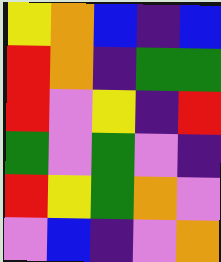[["yellow", "orange", "blue", "indigo", "blue"], ["red", "orange", "indigo", "green", "green"], ["red", "violet", "yellow", "indigo", "red"], ["green", "violet", "green", "violet", "indigo"], ["red", "yellow", "green", "orange", "violet"], ["violet", "blue", "indigo", "violet", "orange"]]